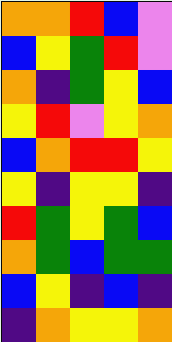[["orange", "orange", "red", "blue", "violet"], ["blue", "yellow", "green", "red", "violet"], ["orange", "indigo", "green", "yellow", "blue"], ["yellow", "red", "violet", "yellow", "orange"], ["blue", "orange", "red", "red", "yellow"], ["yellow", "indigo", "yellow", "yellow", "indigo"], ["red", "green", "yellow", "green", "blue"], ["orange", "green", "blue", "green", "green"], ["blue", "yellow", "indigo", "blue", "indigo"], ["indigo", "orange", "yellow", "yellow", "orange"]]